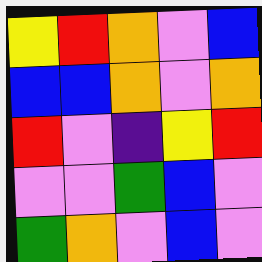[["yellow", "red", "orange", "violet", "blue"], ["blue", "blue", "orange", "violet", "orange"], ["red", "violet", "indigo", "yellow", "red"], ["violet", "violet", "green", "blue", "violet"], ["green", "orange", "violet", "blue", "violet"]]